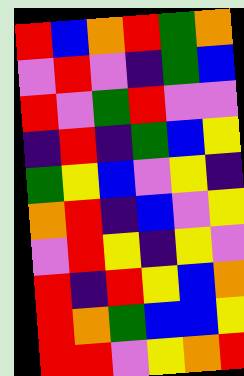[["red", "blue", "orange", "red", "green", "orange"], ["violet", "red", "violet", "indigo", "green", "blue"], ["red", "violet", "green", "red", "violet", "violet"], ["indigo", "red", "indigo", "green", "blue", "yellow"], ["green", "yellow", "blue", "violet", "yellow", "indigo"], ["orange", "red", "indigo", "blue", "violet", "yellow"], ["violet", "red", "yellow", "indigo", "yellow", "violet"], ["red", "indigo", "red", "yellow", "blue", "orange"], ["red", "orange", "green", "blue", "blue", "yellow"], ["red", "red", "violet", "yellow", "orange", "red"]]